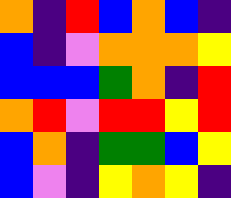[["orange", "indigo", "red", "blue", "orange", "blue", "indigo"], ["blue", "indigo", "violet", "orange", "orange", "orange", "yellow"], ["blue", "blue", "blue", "green", "orange", "indigo", "red"], ["orange", "red", "violet", "red", "red", "yellow", "red"], ["blue", "orange", "indigo", "green", "green", "blue", "yellow"], ["blue", "violet", "indigo", "yellow", "orange", "yellow", "indigo"]]